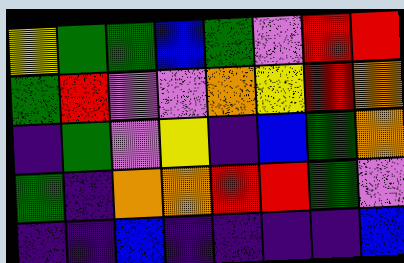[["yellow", "green", "green", "blue", "green", "violet", "red", "red"], ["green", "red", "violet", "violet", "orange", "yellow", "red", "orange"], ["indigo", "green", "violet", "yellow", "indigo", "blue", "green", "orange"], ["green", "indigo", "orange", "orange", "red", "red", "green", "violet"], ["indigo", "indigo", "blue", "indigo", "indigo", "indigo", "indigo", "blue"]]